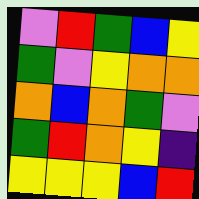[["violet", "red", "green", "blue", "yellow"], ["green", "violet", "yellow", "orange", "orange"], ["orange", "blue", "orange", "green", "violet"], ["green", "red", "orange", "yellow", "indigo"], ["yellow", "yellow", "yellow", "blue", "red"]]